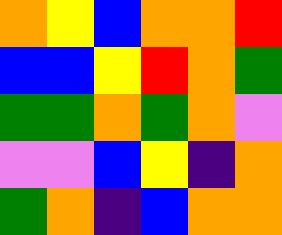[["orange", "yellow", "blue", "orange", "orange", "red"], ["blue", "blue", "yellow", "red", "orange", "green"], ["green", "green", "orange", "green", "orange", "violet"], ["violet", "violet", "blue", "yellow", "indigo", "orange"], ["green", "orange", "indigo", "blue", "orange", "orange"]]